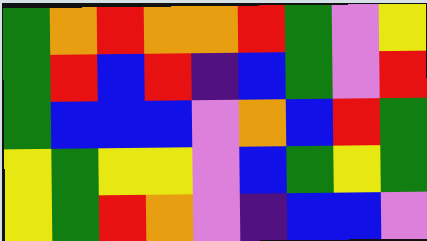[["green", "orange", "red", "orange", "orange", "red", "green", "violet", "yellow"], ["green", "red", "blue", "red", "indigo", "blue", "green", "violet", "red"], ["green", "blue", "blue", "blue", "violet", "orange", "blue", "red", "green"], ["yellow", "green", "yellow", "yellow", "violet", "blue", "green", "yellow", "green"], ["yellow", "green", "red", "orange", "violet", "indigo", "blue", "blue", "violet"]]